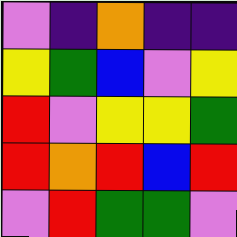[["violet", "indigo", "orange", "indigo", "indigo"], ["yellow", "green", "blue", "violet", "yellow"], ["red", "violet", "yellow", "yellow", "green"], ["red", "orange", "red", "blue", "red"], ["violet", "red", "green", "green", "violet"]]